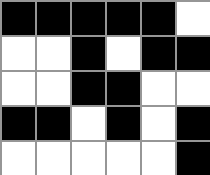[["black", "black", "black", "black", "black", "white"], ["white", "white", "black", "white", "black", "black"], ["white", "white", "black", "black", "white", "white"], ["black", "black", "white", "black", "white", "black"], ["white", "white", "white", "white", "white", "black"]]